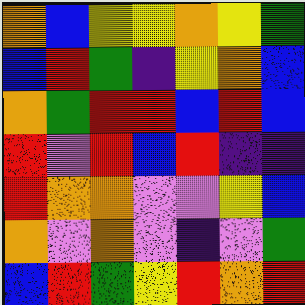[["orange", "blue", "yellow", "yellow", "orange", "yellow", "green"], ["blue", "red", "green", "indigo", "yellow", "orange", "blue"], ["orange", "green", "red", "red", "blue", "red", "blue"], ["red", "violet", "red", "blue", "red", "indigo", "indigo"], ["red", "orange", "orange", "violet", "violet", "yellow", "blue"], ["orange", "violet", "orange", "violet", "indigo", "violet", "green"], ["blue", "red", "green", "yellow", "red", "orange", "red"]]